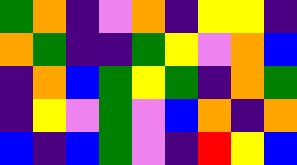[["green", "orange", "indigo", "violet", "orange", "indigo", "yellow", "yellow", "indigo"], ["orange", "green", "indigo", "indigo", "green", "yellow", "violet", "orange", "blue"], ["indigo", "orange", "blue", "green", "yellow", "green", "indigo", "orange", "green"], ["indigo", "yellow", "violet", "green", "violet", "blue", "orange", "indigo", "orange"], ["blue", "indigo", "blue", "green", "violet", "indigo", "red", "yellow", "blue"]]